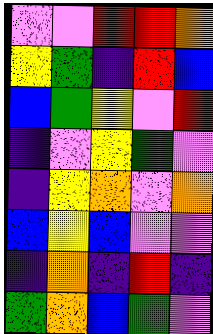[["violet", "violet", "red", "red", "orange"], ["yellow", "green", "indigo", "red", "blue"], ["blue", "green", "yellow", "violet", "red"], ["indigo", "violet", "yellow", "green", "violet"], ["indigo", "yellow", "orange", "violet", "orange"], ["blue", "yellow", "blue", "violet", "violet"], ["indigo", "orange", "indigo", "red", "indigo"], ["green", "orange", "blue", "green", "violet"]]